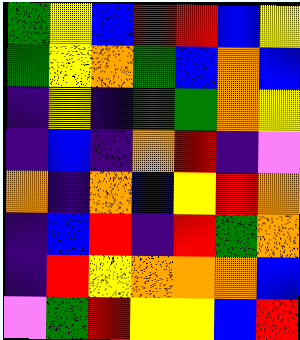[["green", "yellow", "blue", "red", "red", "blue", "yellow"], ["green", "yellow", "orange", "green", "blue", "orange", "blue"], ["indigo", "yellow", "indigo", "green", "green", "orange", "yellow"], ["indigo", "blue", "indigo", "orange", "red", "indigo", "violet"], ["orange", "indigo", "orange", "blue", "yellow", "red", "orange"], ["indigo", "blue", "red", "indigo", "red", "green", "orange"], ["indigo", "red", "yellow", "orange", "orange", "orange", "blue"], ["violet", "green", "red", "yellow", "yellow", "blue", "red"]]